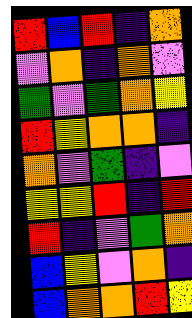[["red", "blue", "red", "indigo", "orange"], ["violet", "orange", "indigo", "orange", "violet"], ["green", "violet", "green", "orange", "yellow"], ["red", "yellow", "orange", "orange", "indigo"], ["orange", "violet", "green", "indigo", "violet"], ["yellow", "yellow", "red", "indigo", "red"], ["red", "indigo", "violet", "green", "orange"], ["blue", "yellow", "violet", "orange", "indigo"], ["blue", "orange", "orange", "red", "yellow"]]